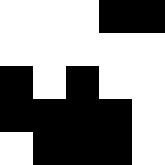[["white", "white", "white", "black", "black"], ["white", "white", "white", "white", "white"], ["black", "white", "black", "white", "white"], ["black", "black", "black", "black", "white"], ["white", "black", "black", "black", "white"]]